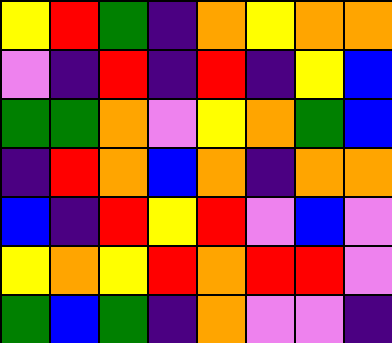[["yellow", "red", "green", "indigo", "orange", "yellow", "orange", "orange"], ["violet", "indigo", "red", "indigo", "red", "indigo", "yellow", "blue"], ["green", "green", "orange", "violet", "yellow", "orange", "green", "blue"], ["indigo", "red", "orange", "blue", "orange", "indigo", "orange", "orange"], ["blue", "indigo", "red", "yellow", "red", "violet", "blue", "violet"], ["yellow", "orange", "yellow", "red", "orange", "red", "red", "violet"], ["green", "blue", "green", "indigo", "orange", "violet", "violet", "indigo"]]